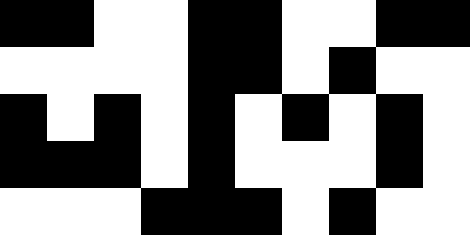[["black", "black", "white", "white", "black", "black", "white", "white", "black", "black"], ["white", "white", "white", "white", "black", "black", "white", "black", "white", "white"], ["black", "white", "black", "white", "black", "white", "black", "white", "black", "white"], ["black", "black", "black", "white", "black", "white", "white", "white", "black", "white"], ["white", "white", "white", "black", "black", "black", "white", "black", "white", "white"]]